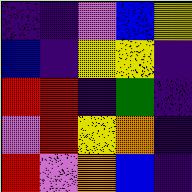[["indigo", "indigo", "violet", "blue", "yellow"], ["blue", "indigo", "yellow", "yellow", "indigo"], ["red", "red", "indigo", "green", "indigo"], ["violet", "red", "yellow", "orange", "indigo"], ["red", "violet", "orange", "blue", "indigo"]]